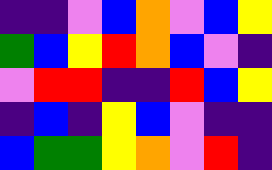[["indigo", "indigo", "violet", "blue", "orange", "violet", "blue", "yellow"], ["green", "blue", "yellow", "red", "orange", "blue", "violet", "indigo"], ["violet", "red", "red", "indigo", "indigo", "red", "blue", "yellow"], ["indigo", "blue", "indigo", "yellow", "blue", "violet", "indigo", "indigo"], ["blue", "green", "green", "yellow", "orange", "violet", "red", "indigo"]]